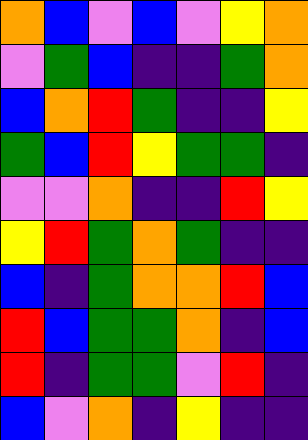[["orange", "blue", "violet", "blue", "violet", "yellow", "orange"], ["violet", "green", "blue", "indigo", "indigo", "green", "orange"], ["blue", "orange", "red", "green", "indigo", "indigo", "yellow"], ["green", "blue", "red", "yellow", "green", "green", "indigo"], ["violet", "violet", "orange", "indigo", "indigo", "red", "yellow"], ["yellow", "red", "green", "orange", "green", "indigo", "indigo"], ["blue", "indigo", "green", "orange", "orange", "red", "blue"], ["red", "blue", "green", "green", "orange", "indigo", "blue"], ["red", "indigo", "green", "green", "violet", "red", "indigo"], ["blue", "violet", "orange", "indigo", "yellow", "indigo", "indigo"]]